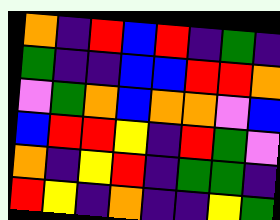[["orange", "indigo", "red", "blue", "red", "indigo", "green", "indigo"], ["green", "indigo", "indigo", "blue", "blue", "red", "red", "orange"], ["violet", "green", "orange", "blue", "orange", "orange", "violet", "blue"], ["blue", "red", "red", "yellow", "indigo", "red", "green", "violet"], ["orange", "indigo", "yellow", "red", "indigo", "green", "green", "indigo"], ["red", "yellow", "indigo", "orange", "indigo", "indigo", "yellow", "green"]]